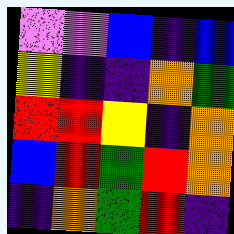[["violet", "violet", "blue", "indigo", "blue"], ["yellow", "indigo", "indigo", "orange", "green"], ["red", "red", "yellow", "indigo", "orange"], ["blue", "red", "green", "red", "orange"], ["indigo", "orange", "green", "red", "indigo"]]